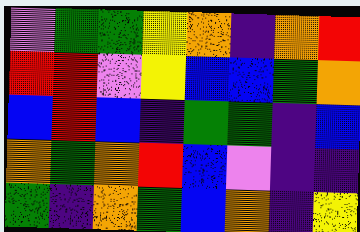[["violet", "green", "green", "yellow", "orange", "indigo", "orange", "red"], ["red", "red", "violet", "yellow", "blue", "blue", "green", "orange"], ["blue", "red", "blue", "indigo", "green", "green", "indigo", "blue"], ["orange", "green", "orange", "red", "blue", "violet", "indigo", "indigo"], ["green", "indigo", "orange", "green", "blue", "orange", "indigo", "yellow"]]